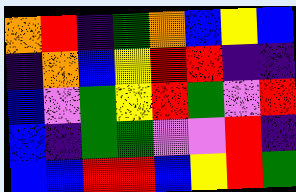[["orange", "red", "indigo", "green", "orange", "blue", "yellow", "blue"], ["indigo", "orange", "blue", "yellow", "red", "red", "indigo", "indigo"], ["blue", "violet", "green", "yellow", "red", "green", "violet", "red"], ["blue", "indigo", "green", "green", "violet", "violet", "red", "indigo"], ["blue", "blue", "red", "red", "blue", "yellow", "red", "green"]]